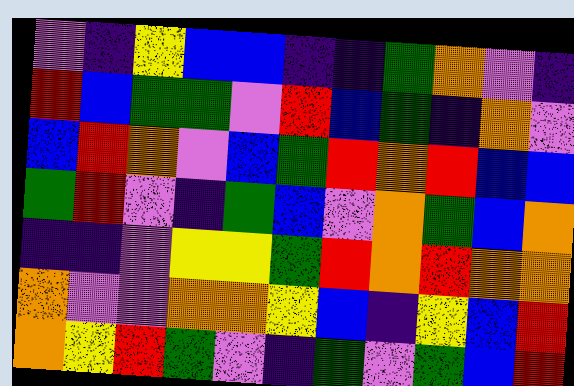[["violet", "indigo", "yellow", "blue", "blue", "indigo", "indigo", "green", "orange", "violet", "indigo"], ["red", "blue", "green", "green", "violet", "red", "blue", "green", "indigo", "orange", "violet"], ["blue", "red", "orange", "violet", "blue", "green", "red", "orange", "red", "blue", "blue"], ["green", "red", "violet", "indigo", "green", "blue", "violet", "orange", "green", "blue", "orange"], ["indigo", "indigo", "violet", "yellow", "yellow", "green", "red", "orange", "red", "orange", "orange"], ["orange", "violet", "violet", "orange", "orange", "yellow", "blue", "indigo", "yellow", "blue", "red"], ["orange", "yellow", "red", "green", "violet", "indigo", "green", "violet", "green", "blue", "red"]]